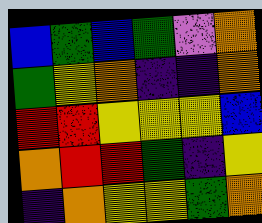[["blue", "green", "blue", "green", "violet", "orange"], ["green", "yellow", "orange", "indigo", "indigo", "orange"], ["red", "red", "yellow", "yellow", "yellow", "blue"], ["orange", "red", "red", "green", "indigo", "yellow"], ["indigo", "orange", "yellow", "yellow", "green", "orange"]]